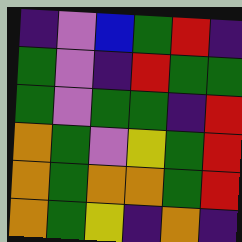[["indigo", "violet", "blue", "green", "red", "indigo"], ["green", "violet", "indigo", "red", "green", "green"], ["green", "violet", "green", "green", "indigo", "red"], ["orange", "green", "violet", "yellow", "green", "red"], ["orange", "green", "orange", "orange", "green", "red"], ["orange", "green", "yellow", "indigo", "orange", "indigo"]]